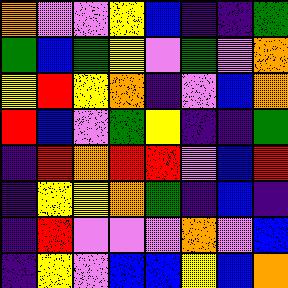[["orange", "violet", "violet", "yellow", "blue", "indigo", "indigo", "green"], ["green", "blue", "green", "yellow", "violet", "green", "violet", "orange"], ["yellow", "red", "yellow", "orange", "indigo", "violet", "blue", "orange"], ["red", "blue", "violet", "green", "yellow", "indigo", "indigo", "green"], ["indigo", "red", "orange", "red", "red", "violet", "blue", "red"], ["indigo", "yellow", "yellow", "orange", "green", "indigo", "blue", "indigo"], ["indigo", "red", "violet", "violet", "violet", "orange", "violet", "blue"], ["indigo", "yellow", "violet", "blue", "blue", "yellow", "blue", "orange"]]